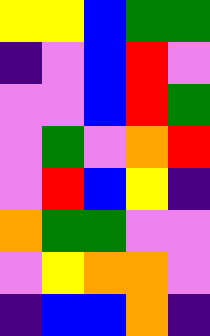[["yellow", "yellow", "blue", "green", "green"], ["indigo", "violet", "blue", "red", "violet"], ["violet", "violet", "blue", "red", "green"], ["violet", "green", "violet", "orange", "red"], ["violet", "red", "blue", "yellow", "indigo"], ["orange", "green", "green", "violet", "violet"], ["violet", "yellow", "orange", "orange", "violet"], ["indigo", "blue", "blue", "orange", "indigo"]]